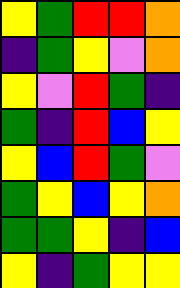[["yellow", "green", "red", "red", "orange"], ["indigo", "green", "yellow", "violet", "orange"], ["yellow", "violet", "red", "green", "indigo"], ["green", "indigo", "red", "blue", "yellow"], ["yellow", "blue", "red", "green", "violet"], ["green", "yellow", "blue", "yellow", "orange"], ["green", "green", "yellow", "indigo", "blue"], ["yellow", "indigo", "green", "yellow", "yellow"]]